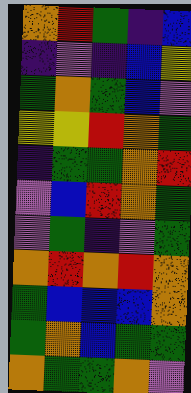[["orange", "red", "green", "indigo", "blue"], ["indigo", "violet", "indigo", "blue", "yellow"], ["green", "orange", "green", "blue", "violet"], ["yellow", "yellow", "red", "orange", "green"], ["indigo", "green", "green", "orange", "red"], ["violet", "blue", "red", "orange", "green"], ["violet", "green", "indigo", "violet", "green"], ["orange", "red", "orange", "red", "orange"], ["green", "blue", "blue", "blue", "orange"], ["green", "orange", "blue", "green", "green"], ["orange", "green", "green", "orange", "violet"]]